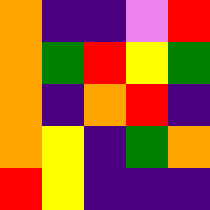[["orange", "indigo", "indigo", "violet", "red"], ["orange", "green", "red", "yellow", "green"], ["orange", "indigo", "orange", "red", "indigo"], ["orange", "yellow", "indigo", "green", "orange"], ["red", "yellow", "indigo", "indigo", "indigo"]]